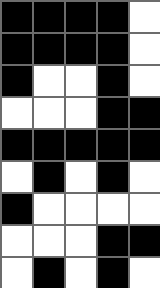[["black", "black", "black", "black", "white"], ["black", "black", "black", "black", "white"], ["black", "white", "white", "black", "white"], ["white", "white", "white", "black", "black"], ["black", "black", "black", "black", "black"], ["white", "black", "white", "black", "white"], ["black", "white", "white", "white", "white"], ["white", "white", "white", "black", "black"], ["white", "black", "white", "black", "white"]]